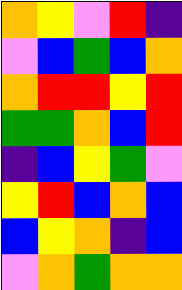[["orange", "yellow", "violet", "red", "indigo"], ["violet", "blue", "green", "blue", "orange"], ["orange", "red", "red", "yellow", "red"], ["green", "green", "orange", "blue", "red"], ["indigo", "blue", "yellow", "green", "violet"], ["yellow", "red", "blue", "orange", "blue"], ["blue", "yellow", "orange", "indigo", "blue"], ["violet", "orange", "green", "orange", "orange"]]